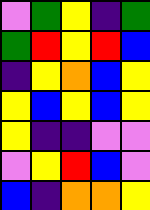[["violet", "green", "yellow", "indigo", "green"], ["green", "red", "yellow", "red", "blue"], ["indigo", "yellow", "orange", "blue", "yellow"], ["yellow", "blue", "yellow", "blue", "yellow"], ["yellow", "indigo", "indigo", "violet", "violet"], ["violet", "yellow", "red", "blue", "violet"], ["blue", "indigo", "orange", "orange", "yellow"]]